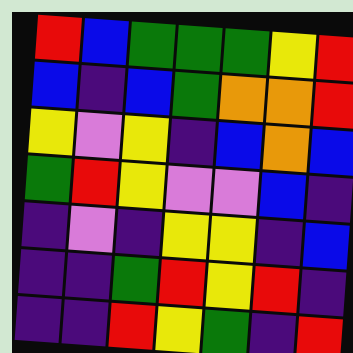[["red", "blue", "green", "green", "green", "yellow", "red"], ["blue", "indigo", "blue", "green", "orange", "orange", "red"], ["yellow", "violet", "yellow", "indigo", "blue", "orange", "blue"], ["green", "red", "yellow", "violet", "violet", "blue", "indigo"], ["indigo", "violet", "indigo", "yellow", "yellow", "indigo", "blue"], ["indigo", "indigo", "green", "red", "yellow", "red", "indigo"], ["indigo", "indigo", "red", "yellow", "green", "indigo", "red"]]